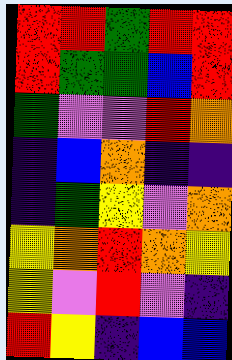[["red", "red", "green", "red", "red"], ["red", "green", "green", "blue", "red"], ["green", "violet", "violet", "red", "orange"], ["indigo", "blue", "orange", "indigo", "indigo"], ["indigo", "green", "yellow", "violet", "orange"], ["yellow", "orange", "red", "orange", "yellow"], ["yellow", "violet", "red", "violet", "indigo"], ["red", "yellow", "indigo", "blue", "blue"]]